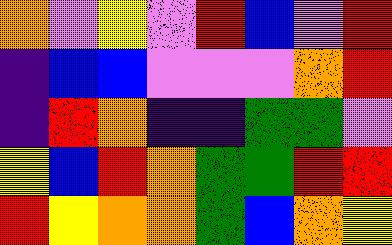[["orange", "violet", "yellow", "violet", "red", "blue", "violet", "red"], ["indigo", "blue", "blue", "violet", "violet", "violet", "orange", "red"], ["indigo", "red", "orange", "indigo", "indigo", "green", "green", "violet"], ["yellow", "blue", "red", "orange", "green", "green", "red", "red"], ["red", "yellow", "orange", "orange", "green", "blue", "orange", "yellow"]]